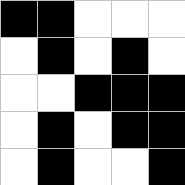[["black", "black", "white", "white", "white"], ["white", "black", "white", "black", "white"], ["white", "white", "black", "black", "black"], ["white", "black", "white", "black", "black"], ["white", "black", "white", "white", "black"]]